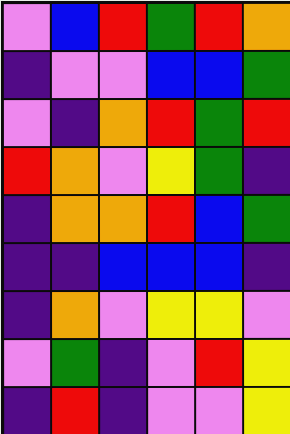[["violet", "blue", "red", "green", "red", "orange"], ["indigo", "violet", "violet", "blue", "blue", "green"], ["violet", "indigo", "orange", "red", "green", "red"], ["red", "orange", "violet", "yellow", "green", "indigo"], ["indigo", "orange", "orange", "red", "blue", "green"], ["indigo", "indigo", "blue", "blue", "blue", "indigo"], ["indigo", "orange", "violet", "yellow", "yellow", "violet"], ["violet", "green", "indigo", "violet", "red", "yellow"], ["indigo", "red", "indigo", "violet", "violet", "yellow"]]